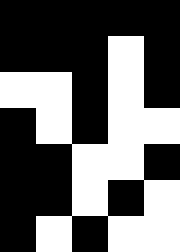[["black", "black", "black", "black", "black"], ["black", "black", "black", "white", "black"], ["white", "white", "black", "white", "black"], ["black", "white", "black", "white", "white"], ["black", "black", "white", "white", "black"], ["black", "black", "white", "black", "white"], ["black", "white", "black", "white", "white"]]